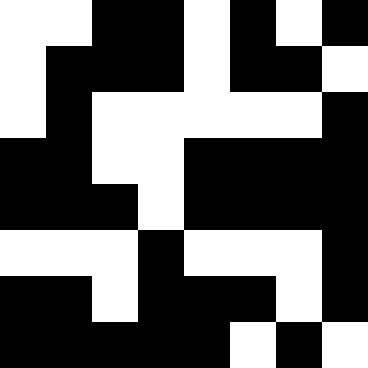[["white", "white", "black", "black", "white", "black", "white", "black"], ["white", "black", "black", "black", "white", "black", "black", "white"], ["white", "black", "white", "white", "white", "white", "white", "black"], ["black", "black", "white", "white", "black", "black", "black", "black"], ["black", "black", "black", "white", "black", "black", "black", "black"], ["white", "white", "white", "black", "white", "white", "white", "black"], ["black", "black", "white", "black", "black", "black", "white", "black"], ["black", "black", "black", "black", "black", "white", "black", "white"]]